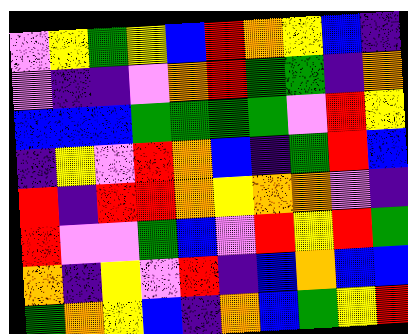[["violet", "yellow", "green", "yellow", "blue", "red", "orange", "yellow", "blue", "indigo"], ["violet", "indigo", "indigo", "violet", "orange", "red", "green", "green", "indigo", "orange"], ["blue", "blue", "blue", "green", "green", "green", "green", "violet", "red", "yellow"], ["indigo", "yellow", "violet", "red", "orange", "blue", "indigo", "green", "red", "blue"], ["red", "indigo", "red", "red", "orange", "yellow", "orange", "orange", "violet", "indigo"], ["red", "violet", "violet", "green", "blue", "violet", "red", "yellow", "red", "green"], ["orange", "indigo", "yellow", "violet", "red", "indigo", "blue", "orange", "blue", "blue"], ["green", "orange", "yellow", "blue", "indigo", "orange", "blue", "green", "yellow", "red"]]